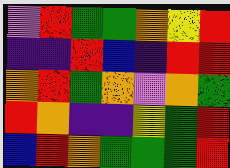[["violet", "red", "green", "green", "orange", "yellow", "red"], ["indigo", "indigo", "red", "blue", "indigo", "red", "red"], ["orange", "red", "green", "orange", "violet", "orange", "green"], ["red", "orange", "indigo", "indigo", "yellow", "green", "red"], ["blue", "red", "orange", "green", "green", "green", "red"]]